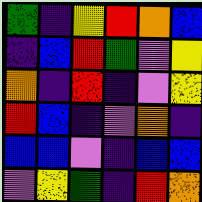[["green", "indigo", "yellow", "red", "orange", "blue"], ["indigo", "blue", "red", "green", "violet", "yellow"], ["orange", "indigo", "red", "indigo", "violet", "yellow"], ["red", "blue", "indigo", "violet", "orange", "indigo"], ["blue", "blue", "violet", "indigo", "blue", "blue"], ["violet", "yellow", "green", "indigo", "red", "orange"]]